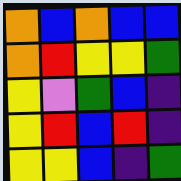[["orange", "blue", "orange", "blue", "blue"], ["orange", "red", "yellow", "yellow", "green"], ["yellow", "violet", "green", "blue", "indigo"], ["yellow", "red", "blue", "red", "indigo"], ["yellow", "yellow", "blue", "indigo", "green"]]